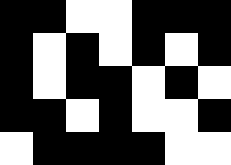[["black", "black", "white", "white", "black", "black", "black"], ["black", "white", "black", "white", "black", "white", "black"], ["black", "white", "black", "black", "white", "black", "white"], ["black", "black", "white", "black", "white", "white", "black"], ["white", "black", "black", "black", "black", "white", "white"]]